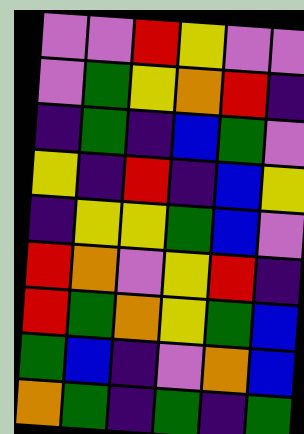[["violet", "violet", "red", "yellow", "violet", "violet"], ["violet", "green", "yellow", "orange", "red", "indigo"], ["indigo", "green", "indigo", "blue", "green", "violet"], ["yellow", "indigo", "red", "indigo", "blue", "yellow"], ["indigo", "yellow", "yellow", "green", "blue", "violet"], ["red", "orange", "violet", "yellow", "red", "indigo"], ["red", "green", "orange", "yellow", "green", "blue"], ["green", "blue", "indigo", "violet", "orange", "blue"], ["orange", "green", "indigo", "green", "indigo", "green"]]